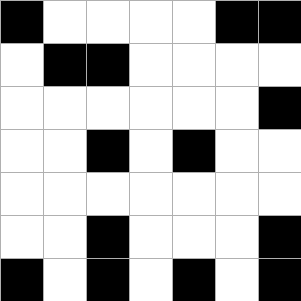[["black", "white", "white", "white", "white", "black", "black"], ["white", "black", "black", "white", "white", "white", "white"], ["white", "white", "white", "white", "white", "white", "black"], ["white", "white", "black", "white", "black", "white", "white"], ["white", "white", "white", "white", "white", "white", "white"], ["white", "white", "black", "white", "white", "white", "black"], ["black", "white", "black", "white", "black", "white", "black"]]